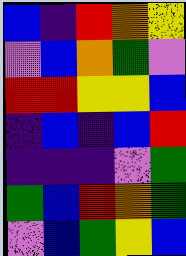[["blue", "indigo", "red", "orange", "yellow"], ["violet", "blue", "orange", "green", "violet"], ["red", "red", "yellow", "yellow", "blue"], ["indigo", "blue", "indigo", "blue", "red"], ["indigo", "indigo", "indigo", "violet", "green"], ["green", "blue", "red", "orange", "green"], ["violet", "blue", "green", "yellow", "blue"]]